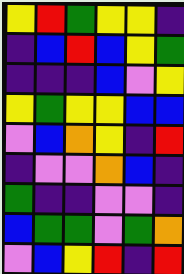[["yellow", "red", "green", "yellow", "yellow", "indigo"], ["indigo", "blue", "red", "blue", "yellow", "green"], ["indigo", "indigo", "indigo", "blue", "violet", "yellow"], ["yellow", "green", "yellow", "yellow", "blue", "blue"], ["violet", "blue", "orange", "yellow", "indigo", "red"], ["indigo", "violet", "violet", "orange", "blue", "indigo"], ["green", "indigo", "indigo", "violet", "violet", "indigo"], ["blue", "green", "green", "violet", "green", "orange"], ["violet", "blue", "yellow", "red", "indigo", "red"]]